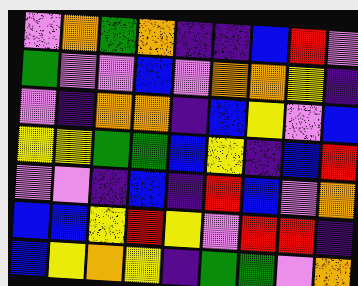[["violet", "orange", "green", "orange", "indigo", "indigo", "blue", "red", "violet"], ["green", "violet", "violet", "blue", "violet", "orange", "orange", "yellow", "indigo"], ["violet", "indigo", "orange", "orange", "indigo", "blue", "yellow", "violet", "blue"], ["yellow", "yellow", "green", "green", "blue", "yellow", "indigo", "blue", "red"], ["violet", "violet", "indigo", "blue", "indigo", "red", "blue", "violet", "orange"], ["blue", "blue", "yellow", "red", "yellow", "violet", "red", "red", "indigo"], ["blue", "yellow", "orange", "yellow", "indigo", "green", "green", "violet", "orange"]]